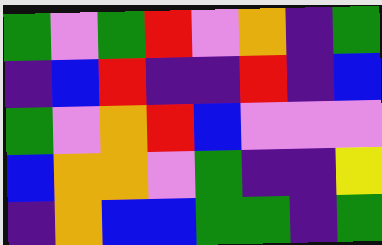[["green", "violet", "green", "red", "violet", "orange", "indigo", "green"], ["indigo", "blue", "red", "indigo", "indigo", "red", "indigo", "blue"], ["green", "violet", "orange", "red", "blue", "violet", "violet", "violet"], ["blue", "orange", "orange", "violet", "green", "indigo", "indigo", "yellow"], ["indigo", "orange", "blue", "blue", "green", "green", "indigo", "green"]]